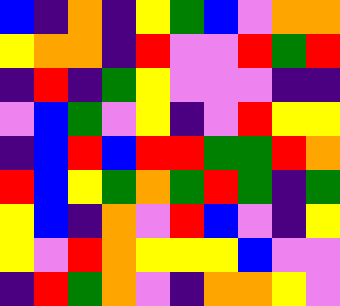[["blue", "indigo", "orange", "indigo", "yellow", "green", "blue", "violet", "orange", "orange"], ["yellow", "orange", "orange", "indigo", "red", "violet", "violet", "red", "green", "red"], ["indigo", "red", "indigo", "green", "yellow", "violet", "violet", "violet", "indigo", "indigo"], ["violet", "blue", "green", "violet", "yellow", "indigo", "violet", "red", "yellow", "yellow"], ["indigo", "blue", "red", "blue", "red", "red", "green", "green", "red", "orange"], ["red", "blue", "yellow", "green", "orange", "green", "red", "green", "indigo", "green"], ["yellow", "blue", "indigo", "orange", "violet", "red", "blue", "violet", "indigo", "yellow"], ["yellow", "violet", "red", "orange", "yellow", "yellow", "yellow", "blue", "violet", "violet"], ["indigo", "red", "green", "orange", "violet", "indigo", "orange", "orange", "yellow", "violet"]]